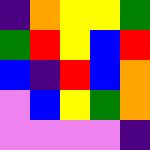[["indigo", "orange", "yellow", "yellow", "green"], ["green", "red", "yellow", "blue", "red"], ["blue", "indigo", "red", "blue", "orange"], ["violet", "blue", "yellow", "green", "orange"], ["violet", "violet", "violet", "violet", "indigo"]]